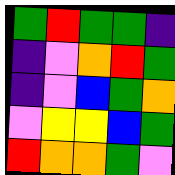[["green", "red", "green", "green", "indigo"], ["indigo", "violet", "orange", "red", "green"], ["indigo", "violet", "blue", "green", "orange"], ["violet", "yellow", "yellow", "blue", "green"], ["red", "orange", "orange", "green", "violet"]]